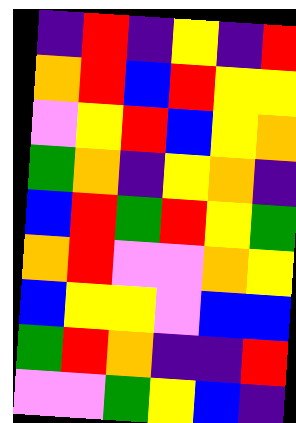[["indigo", "red", "indigo", "yellow", "indigo", "red"], ["orange", "red", "blue", "red", "yellow", "yellow"], ["violet", "yellow", "red", "blue", "yellow", "orange"], ["green", "orange", "indigo", "yellow", "orange", "indigo"], ["blue", "red", "green", "red", "yellow", "green"], ["orange", "red", "violet", "violet", "orange", "yellow"], ["blue", "yellow", "yellow", "violet", "blue", "blue"], ["green", "red", "orange", "indigo", "indigo", "red"], ["violet", "violet", "green", "yellow", "blue", "indigo"]]